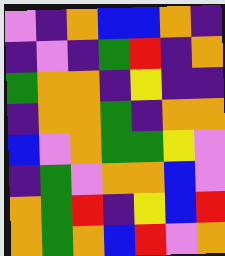[["violet", "indigo", "orange", "blue", "blue", "orange", "indigo"], ["indigo", "violet", "indigo", "green", "red", "indigo", "orange"], ["green", "orange", "orange", "indigo", "yellow", "indigo", "indigo"], ["indigo", "orange", "orange", "green", "indigo", "orange", "orange"], ["blue", "violet", "orange", "green", "green", "yellow", "violet"], ["indigo", "green", "violet", "orange", "orange", "blue", "violet"], ["orange", "green", "red", "indigo", "yellow", "blue", "red"], ["orange", "green", "orange", "blue", "red", "violet", "orange"]]